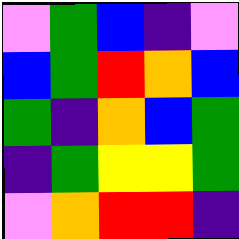[["violet", "green", "blue", "indigo", "violet"], ["blue", "green", "red", "orange", "blue"], ["green", "indigo", "orange", "blue", "green"], ["indigo", "green", "yellow", "yellow", "green"], ["violet", "orange", "red", "red", "indigo"]]